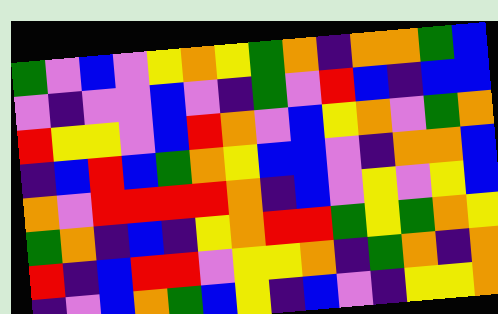[["green", "violet", "blue", "violet", "yellow", "orange", "yellow", "green", "orange", "indigo", "orange", "orange", "green", "blue"], ["violet", "indigo", "violet", "violet", "blue", "violet", "indigo", "green", "violet", "red", "blue", "indigo", "blue", "blue"], ["red", "yellow", "yellow", "violet", "blue", "red", "orange", "violet", "blue", "yellow", "orange", "violet", "green", "orange"], ["indigo", "blue", "red", "blue", "green", "orange", "yellow", "blue", "blue", "violet", "indigo", "orange", "orange", "blue"], ["orange", "violet", "red", "red", "red", "red", "orange", "indigo", "blue", "violet", "yellow", "violet", "yellow", "blue"], ["green", "orange", "indigo", "blue", "indigo", "yellow", "orange", "red", "red", "green", "yellow", "green", "orange", "yellow"], ["red", "indigo", "blue", "red", "red", "violet", "yellow", "yellow", "orange", "indigo", "green", "orange", "indigo", "orange"], ["indigo", "violet", "blue", "orange", "green", "blue", "yellow", "indigo", "blue", "violet", "indigo", "yellow", "yellow", "orange"]]